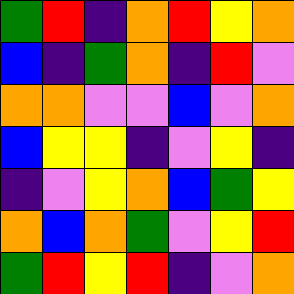[["green", "red", "indigo", "orange", "red", "yellow", "orange"], ["blue", "indigo", "green", "orange", "indigo", "red", "violet"], ["orange", "orange", "violet", "violet", "blue", "violet", "orange"], ["blue", "yellow", "yellow", "indigo", "violet", "yellow", "indigo"], ["indigo", "violet", "yellow", "orange", "blue", "green", "yellow"], ["orange", "blue", "orange", "green", "violet", "yellow", "red"], ["green", "red", "yellow", "red", "indigo", "violet", "orange"]]